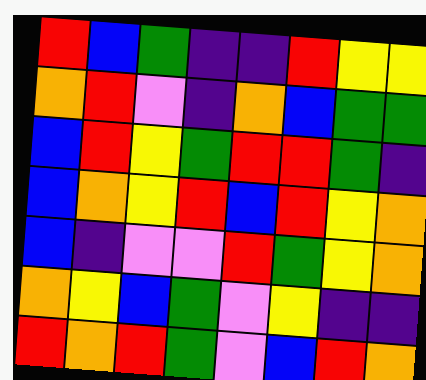[["red", "blue", "green", "indigo", "indigo", "red", "yellow", "yellow"], ["orange", "red", "violet", "indigo", "orange", "blue", "green", "green"], ["blue", "red", "yellow", "green", "red", "red", "green", "indigo"], ["blue", "orange", "yellow", "red", "blue", "red", "yellow", "orange"], ["blue", "indigo", "violet", "violet", "red", "green", "yellow", "orange"], ["orange", "yellow", "blue", "green", "violet", "yellow", "indigo", "indigo"], ["red", "orange", "red", "green", "violet", "blue", "red", "orange"]]